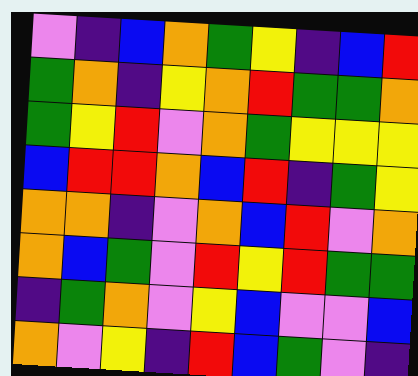[["violet", "indigo", "blue", "orange", "green", "yellow", "indigo", "blue", "red"], ["green", "orange", "indigo", "yellow", "orange", "red", "green", "green", "orange"], ["green", "yellow", "red", "violet", "orange", "green", "yellow", "yellow", "yellow"], ["blue", "red", "red", "orange", "blue", "red", "indigo", "green", "yellow"], ["orange", "orange", "indigo", "violet", "orange", "blue", "red", "violet", "orange"], ["orange", "blue", "green", "violet", "red", "yellow", "red", "green", "green"], ["indigo", "green", "orange", "violet", "yellow", "blue", "violet", "violet", "blue"], ["orange", "violet", "yellow", "indigo", "red", "blue", "green", "violet", "indigo"]]